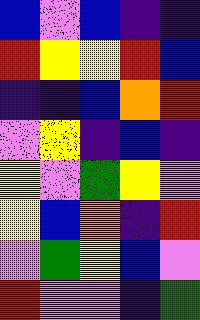[["blue", "violet", "blue", "indigo", "indigo"], ["red", "yellow", "yellow", "red", "blue"], ["indigo", "indigo", "blue", "orange", "red"], ["violet", "yellow", "indigo", "blue", "indigo"], ["yellow", "violet", "green", "yellow", "violet"], ["yellow", "blue", "orange", "indigo", "red"], ["violet", "green", "yellow", "blue", "violet"], ["red", "violet", "violet", "indigo", "green"]]